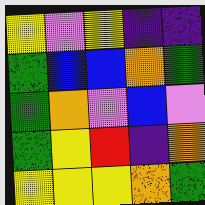[["yellow", "violet", "yellow", "indigo", "indigo"], ["green", "blue", "blue", "orange", "green"], ["green", "orange", "violet", "blue", "violet"], ["green", "yellow", "red", "indigo", "orange"], ["yellow", "yellow", "yellow", "orange", "green"]]